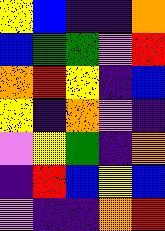[["yellow", "blue", "indigo", "indigo", "orange"], ["blue", "green", "green", "violet", "red"], ["orange", "red", "yellow", "indigo", "blue"], ["yellow", "indigo", "orange", "violet", "indigo"], ["violet", "yellow", "green", "indigo", "orange"], ["indigo", "red", "blue", "yellow", "blue"], ["violet", "indigo", "indigo", "orange", "red"]]